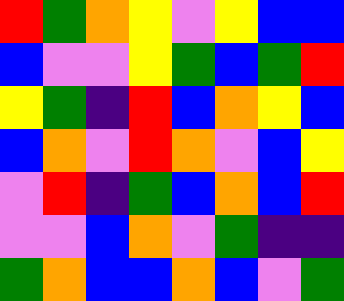[["red", "green", "orange", "yellow", "violet", "yellow", "blue", "blue"], ["blue", "violet", "violet", "yellow", "green", "blue", "green", "red"], ["yellow", "green", "indigo", "red", "blue", "orange", "yellow", "blue"], ["blue", "orange", "violet", "red", "orange", "violet", "blue", "yellow"], ["violet", "red", "indigo", "green", "blue", "orange", "blue", "red"], ["violet", "violet", "blue", "orange", "violet", "green", "indigo", "indigo"], ["green", "orange", "blue", "blue", "orange", "blue", "violet", "green"]]